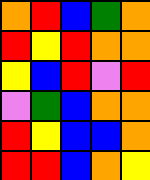[["orange", "red", "blue", "green", "orange"], ["red", "yellow", "red", "orange", "orange"], ["yellow", "blue", "red", "violet", "red"], ["violet", "green", "blue", "orange", "orange"], ["red", "yellow", "blue", "blue", "orange"], ["red", "red", "blue", "orange", "yellow"]]